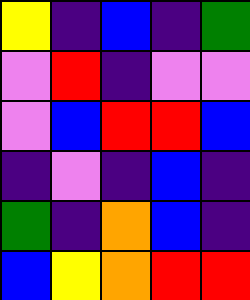[["yellow", "indigo", "blue", "indigo", "green"], ["violet", "red", "indigo", "violet", "violet"], ["violet", "blue", "red", "red", "blue"], ["indigo", "violet", "indigo", "blue", "indigo"], ["green", "indigo", "orange", "blue", "indigo"], ["blue", "yellow", "orange", "red", "red"]]